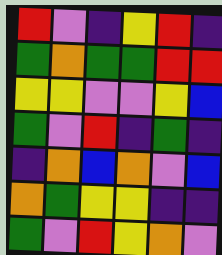[["red", "violet", "indigo", "yellow", "red", "indigo"], ["green", "orange", "green", "green", "red", "red"], ["yellow", "yellow", "violet", "violet", "yellow", "blue"], ["green", "violet", "red", "indigo", "green", "indigo"], ["indigo", "orange", "blue", "orange", "violet", "blue"], ["orange", "green", "yellow", "yellow", "indigo", "indigo"], ["green", "violet", "red", "yellow", "orange", "violet"]]